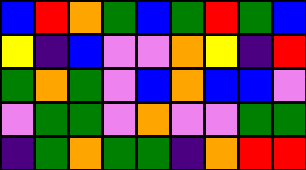[["blue", "red", "orange", "green", "blue", "green", "red", "green", "blue"], ["yellow", "indigo", "blue", "violet", "violet", "orange", "yellow", "indigo", "red"], ["green", "orange", "green", "violet", "blue", "orange", "blue", "blue", "violet"], ["violet", "green", "green", "violet", "orange", "violet", "violet", "green", "green"], ["indigo", "green", "orange", "green", "green", "indigo", "orange", "red", "red"]]